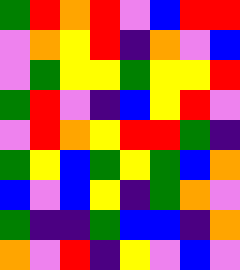[["green", "red", "orange", "red", "violet", "blue", "red", "red"], ["violet", "orange", "yellow", "red", "indigo", "orange", "violet", "blue"], ["violet", "green", "yellow", "yellow", "green", "yellow", "yellow", "red"], ["green", "red", "violet", "indigo", "blue", "yellow", "red", "violet"], ["violet", "red", "orange", "yellow", "red", "red", "green", "indigo"], ["green", "yellow", "blue", "green", "yellow", "green", "blue", "orange"], ["blue", "violet", "blue", "yellow", "indigo", "green", "orange", "violet"], ["green", "indigo", "indigo", "green", "blue", "blue", "indigo", "orange"], ["orange", "violet", "red", "indigo", "yellow", "violet", "blue", "violet"]]